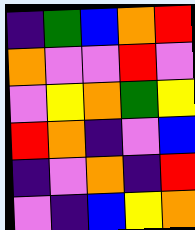[["indigo", "green", "blue", "orange", "red"], ["orange", "violet", "violet", "red", "violet"], ["violet", "yellow", "orange", "green", "yellow"], ["red", "orange", "indigo", "violet", "blue"], ["indigo", "violet", "orange", "indigo", "red"], ["violet", "indigo", "blue", "yellow", "orange"]]